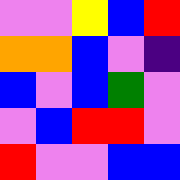[["violet", "violet", "yellow", "blue", "red"], ["orange", "orange", "blue", "violet", "indigo"], ["blue", "violet", "blue", "green", "violet"], ["violet", "blue", "red", "red", "violet"], ["red", "violet", "violet", "blue", "blue"]]